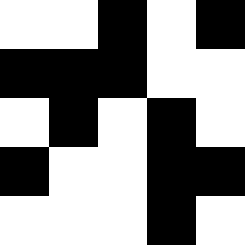[["white", "white", "black", "white", "black"], ["black", "black", "black", "white", "white"], ["white", "black", "white", "black", "white"], ["black", "white", "white", "black", "black"], ["white", "white", "white", "black", "white"]]